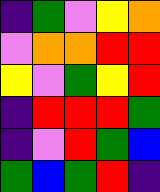[["indigo", "green", "violet", "yellow", "orange"], ["violet", "orange", "orange", "red", "red"], ["yellow", "violet", "green", "yellow", "red"], ["indigo", "red", "red", "red", "green"], ["indigo", "violet", "red", "green", "blue"], ["green", "blue", "green", "red", "indigo"]]